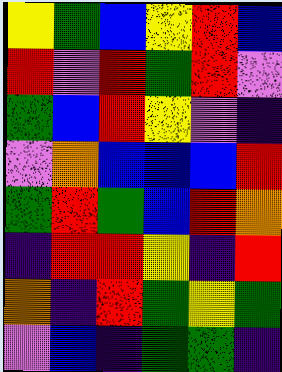[["yellow", "green", "blue", "yellow", "red", "blue"], ["red", "violet", "red", "green", "red", "violet"], ["green", "blue", "red", "yellow", "violet", "indigo"], ["violet", "orange", "blue", "blue", "blue", "red"], ["green", "red", "green", "blue", "red", "orange"], ["indigo", "red", "red", "yellow", "indigo", "red"], ["orange", "indigo", "red", "green", "yellow", "green"], ["violet", "blue", "indigo", "green", "green", "indigo"]]